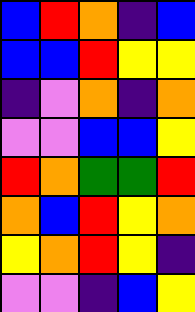[["blue", "red", "orange", "indigo", "blue"], ["blue", "blue", "red", "yellow", "yellow"], ["indigo", "violet", "orange", "indigo", "orange"], ["violet", "violet", "blue", "blue", "yellow"], ["red", "orange", "green", "green", "red"], ["orange", "blue", "red", "yellow", "orange"], ["yellow", "orange", "red", "yellow", "indigo"], ["violet", "violet", "indigo", "blue", "yellow"]]